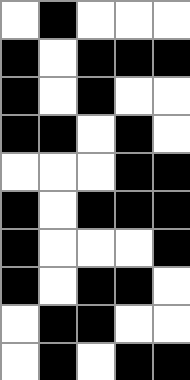[["white", "black", "white", "white", "white"], ["black", "white", "black", "black", "black"], ["black", "white", "black", "white", "white"], ["black", "black", "white", "black", "white"], ["white", "white", "white", "black", "black"], ["black", "white", "black", "black", "black"], ["black", "white", "white", "white", "black"], ["black", "white", "black", "black", "white"], ["white", "black", "black", "white", "white"], ["white", "black", "white", "black", "black"]]